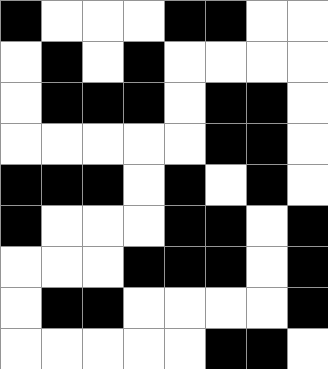[["black", "white", "white", "white", "black", "black", "white", "white"], ["white", "black", "white", "black", "white", "white", "white", "white"], ["white", "black", "black", "black", "white", "black", "black", "white"], ["white", "white", "white", "white", "white", "black", "black", "white"], ["black", "black", "black", "white", "black", "white", "black", "white"], ["black", "white", "white", "white", "black", "black", "white", "black"], ["white", "white", "white", "black", "black", "black", "white", "black"], ["white", "black", "black", "white", "white", "white", "white", "black"], ["white", "white", "white", "white", "white", "black", "black", "white"]]